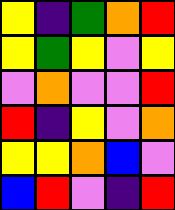[["yellow", "indigo", "green", "orange", "red"], ["yellow", "green", "yellow", "violet", "yellow"], ["violet", "orange", "violet", "violet", "red"], ["red", "indigo", "yellow", "violet", "orange"], ["yellow", "yellow", "orange", "blue", "violet"], ["blue", "red", "violet", "indigo", "red"]]